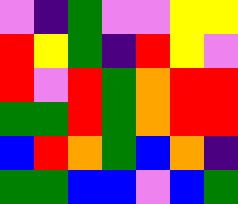[["violet", "indigo", "green", "violet", "violet", "yellow", "yellow"], ["red", "yellow", "green", "indigo", "red", "yellow", "violet"], ["red", "violet", "red", "green", "orange", "red", "red"], ["green", "green", "red", "green", "orange", "red", "red"], ["blue", "red", "orange", "green", "blue", "orange", "indigo"], ["green", "green", "blue", "blue", "violet", "blue", "green"]]